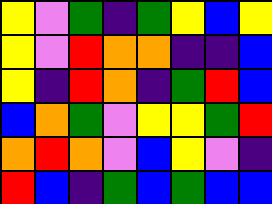[["yellow", "violet", "green", "indigo", "green", "yellow", "blue", "yellow"], ["yellow", "violet", "red", "orange", "orange", "indigo", "indigo", "blue"], ["yellow", "indigo", "red", "orange", "indigo", "green", "red", "blue"], ["blue", "orange", "green", "violet", "yellow", "yellow", "green", "red"], ["orange", "red", "orange", "violet", "blue", "yellow", "violet", "indigo"], ["red", "blue", "indigo", "green", "blue", "green", "blue", "blue"]]